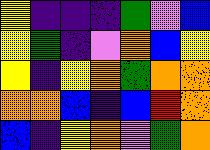[["yellow", "indigo", "indigo", "indigo", "green", "violet", "blue"], ["yellow", "green", "indigo", "violet", "orange", "blue", "yellow"], ["yellow", "indigo", "yellow", "orange", "green", "orange", "orange"], ["orange", "orange", "blue", "indigo", "blue", "red", "orange"], ["blue", "indigo", "yellow", "orange", "violet", "green", "orange"]]